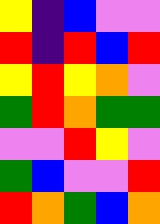[["yellow", "indigo", "blue", "violet", "violet"], ["red", "indigo", "red", "blue", "red"], ["yellow", "red", "yellow", "orange", "violet"], ["green", "red", "orange", "green", "green"], ["violet", "violet", "red", "yellow", "violet"], ["green", "blue", "violet", "violet", "red"], ["red", "orange", "green", "blue", "orange"]]